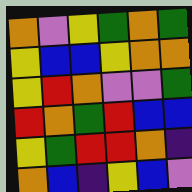[["orange", "violet", "yellow", "green", "orange", "green"], ["yellow", "blue", "blue", "yellow", "orange", "orange"], ["yellow", "red", "orange", "violet", "violet", "green"], ["red", "orange", "green", "red", "blue", "blue"], ["yellow", "green", "red", "red", "orange", "indigo"], ["orange", "blue", "indigo", "yellow", "blue", "violet"]]